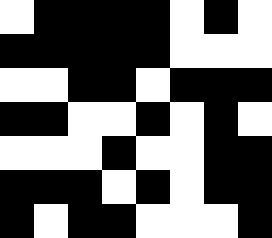[["white", "black", "black", "black", "black", "white", "black", "white"], ["black", "black", "black", "black", "black", "white", "white", "white"], ["white", "white", "black", "black", "white", "black", "black", "black"], ["black", "black", "white", "white", "black", "white", "black", "white"], ["white", "white", "white", "black", "white", "white", "black", "black"], ["black", "black", "black", "white", "black", "white", "black", "black"], ["black", "white", "black", "black", "white", "white", "white", "black"]]